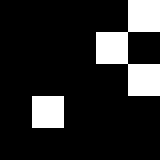[["black", "black", "black", "black", "white"], ["black", "black", "black", "white", "black"], ["black", "black", "black", "black", "white"], ["black", "white", "black", "black", "black"], ["black", "black", "black", "black", "black"]]